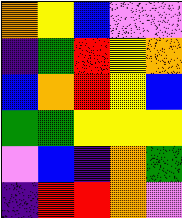[["orange", "yellow", "blue", "violet", "violet"], ["indigo", "green", "red", "yellow", "orange"], ["blue", "orange", "red", "yellow", "blue"], ["green", "green", "yellow", "yellow", "yellow"], ["violet", "blue", "indigo", "orange", "green"], ["indigo", "red", "red", "orange", "violet"]]